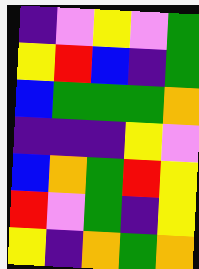[["indigo", "violet", "yellow", "violet", "green"], ["yellow", "red", "blue", "indigo", "green"], ["blue", "green", "green", "green", "orange"], ["indigo", "indigo", "indigo", "yellow", "violet"], ["blue", "orange", "green", "red", "yellow"], ["red", "violet", "green", "indigo", "yellow"], ["yellow", "indigo", "orange", "green", "orange"]]